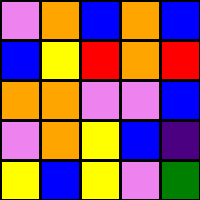[["violet", "orange", "blue", "orange", "blue"], ["blue", "yellow", "red", "orange", "red"], ["orange", "orange", "violet", "violet", "blue"], ["violet", "orange", "yellow", "blue", "indigo"], ["yellow", "blue", "yellow", "violet", "green"]]